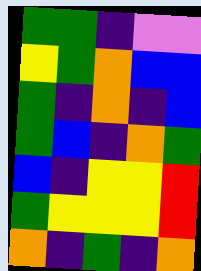[["green", "green", "indigo", "violet", "violet"], ["yellow", "green", "orange", "blue", "blue"], ["green", "indigo", "orange", "indigo", "blue"], ["green", "blue", "indigo", "orange", "green"], ["blue", "indigo", "yellow", "yellow", "red"], ["green", "yellow", "yellow", "yellow", "red"], ["orange", "indigo", "green", "indigo", "orange"]]